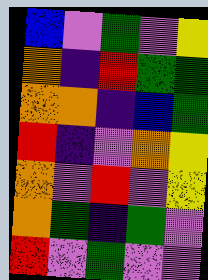[["blue", "violet", "green", "violet", "yellow"], ["orange", "indigo", "red", "green", "green"], ["orange", "orange", "indigo", "blue", "green"], ["red", "indigo", "violet", "orange", "yellow"], ["orange", "violet", "red", "violet", "yellow"], ["orange", "green", "indigo", "green", "violet"], ["red", "violet", "green", "violet", "violet"]]